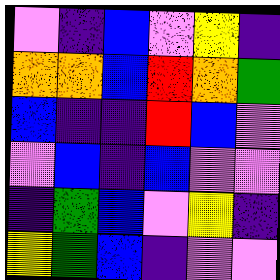[["violet", "indigo", "blue", "violet", "yellow", "indigo"], ["orange", "orange", "blue", "red", "orange", "green"], ["blue", "indigo", "indigo", "red", "blue", "violet"], ["violet", "blue", "indigo", "blue", "violet", "violet"], ["indigo", "green", "blue", "violet", "yellow", "indigo"], ["yellow", "green", "blue", "indigo", "violet", "violet"]]